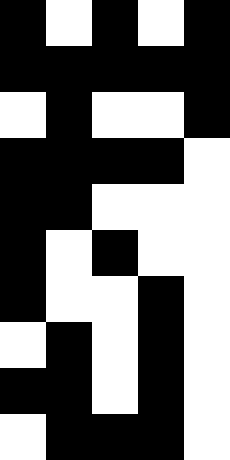[["black", "white", "black", "white", "black"], ["black", "black", "black", "black", "black"], ["white", "black", "white", "white", "black"], ["black", "black", "black", "black", "white"], ["black", "black", "white", "white", "white"], ["black", "white", "black", "white", "white"], ["black", "white", "white", "black", "white"], ["white", "black", "white", "black", "white"], ["black", "black", "white", "black", "white"], ["white", "black", "black", "black", "white"]]